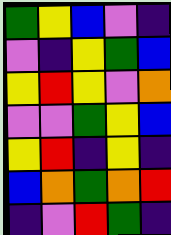[["green", "yellow", "blue", "violet", "indigo"], ["violet", "indigo", "yellow", "green", "blue"], ["yellow", "red", "yellow", "violet", "orange"], ["violet", "violet", "green", "yellow", "blue"], ["yellow", "red", "indigo", "yellow", "indigo"], ["blue", "orange", "green", "orange", "red"], ["indigo", "violet", "red", "green", "indigo"]]